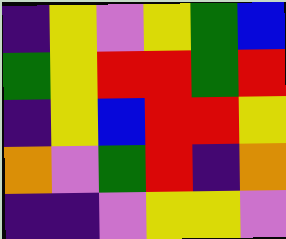[["indigo", "yellow", "violet", "yellow", "green", "blue"], ["green", "yellow", "red", "red", "green", "red"], ["indigo", "yellow", "blue", "red", "red", "yellow"], ["orange", "violet", "green", "red", "indigo", "orange"], ["indigo", "indigo", "violet", "yellow", "yellow", "violet"]]